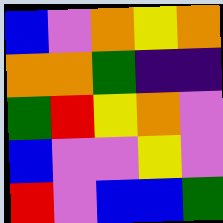[["blue", "violet", "orange", "yellow", "orange"], ["orange", "orange", "green", "indigo", "indigo"], ["green", "red", "yellow", "orange", "violet"], ["blue", "violet", "violet", "yellow", "violet"], ["red", "violet", "blue", "blue", "green"]]